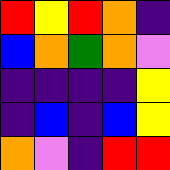[["red", "yellow", "red", "orange", "indigo"], ["blue", "orange", "green", "orange", "violet"], ["indigo", "indigo", "indigo", "indigo", "yellow"], ["indigo", "blue", "indigo", "blue", "yellow"], ["orange", "violet", "indigo", "red", "red"]]